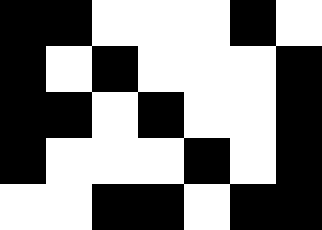[["black", "black", "white", "white", "white", "black", "white"], ["black", "white", "black", "white", "white", "white", "black"], ["black", "black", "white", "black", "white", "white", "black"], ["black", "white", "white", "white", "black", "white", "black"], ["white", "white", "black", "black", "white", "black", "black"]]